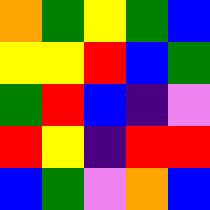[["orange", "green", "yellow", "green", "blue"], ["yellow", "yellow", "red", "blue", "green"], ["green", "red", "blue", "indigo", "violet"], ["red", "yellow", "indigo", "red", "red"], ["blue", "green", "violet", "orange", "blue"]]